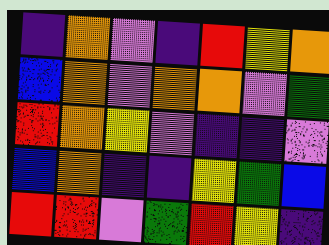[["indigo", "orange", "violet", "indigo", "red", "yellow", "orange"], ["blue", "orange", "violet", "orange", "orange", "violet", "green"], ["red", "orange", "yellow", "violet", "indigo", "indigo", "violet"], ["blue", "orange", "indigo", "indigo", "yellow", "green", "blue"], ["red", "red", "violet", "green", "red", "yellow", "indigo"]]